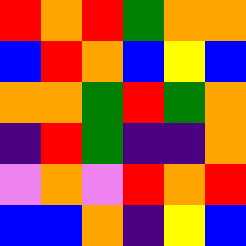[["red", "orange", "red", "green", "orange", "orange"], ["blue", "red", "orange", "blue", "yellow", "blue"], ["orange", "orange", "green", "red", "green", "orange"], ["indigo", "red", "green", "indigo", "indigo", "orange"], ["violet", "orange", "violet", "red", "orange", "red"], ["blue", "blue", "orange", "indigo", "yellow", "blue"]]